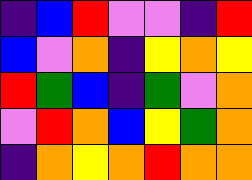[["indigo", "blue", "red", "violet", "violet", "indigo", "red"], ["blue", "violet", "orange", "indigo", "yellow", "orange", "yellow"], ["red", "green", "blue", "indigo", "green", "violet", "orange"], ["violet", "red", "orange", "blue", "yellow", "green", "orange"], ["indigo", "orange", "yellow", "orange", "red", "orange", "orange"]]